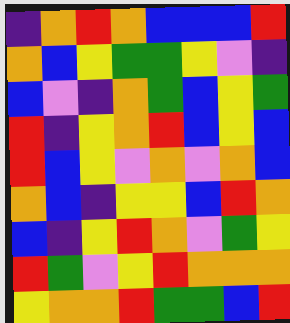[["indigo", "orange", "red", "orange", "blue", "blue", "blue", "red"], ["orange", "blue", "yellow", "green", "green", "yellow", "violet", "indigo"], ["blue", "violet", "indigo", "orange", "green", "blue", "yellow", "green"], ["red", "indigo", "yellow", "orange", "red", "blue", "yellow", "blue"], ["red", "blue", "yellow", "violet", "orange", "violet", "orange", "blue"], ["orange", "blue", "indigo", "yellow", "yellow", "blue", "red", "orange"], ["blue", "indigo", "yellow", "red", "orange", "violet", "green", "yellow"], ["red", "green", "violet", "yellow", "red", "orange", "orange", "orange"], ["yellow", "orange", "orange", "red", "green", "green", "blue", "red"]]